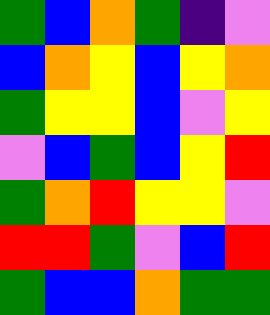[["green", "blue", "orange", "green", "indigo", "violet"], ["blue", "orange", "yellow", "blue", "yellow", "orange"], ["green", "yellow", "yellow", "blue", "violet", "yellow"], ["violet", "blue", "green", "blue", "yellow", "red"], ["green", "orange", "red", "yellow", "yellow", "violet"], ["red", "red", "green", "violet", "blue", "red"], ["green", "blue", "blue", "orange", "green", "green"]]